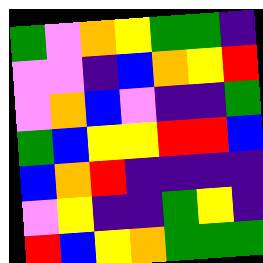[["green", "violet", "orange", "yellow", "green", "green", "indigo"], ["violet", "violet", "indigo", "blue", "orange", "yellow", "red"], ["violet", "orange", "blue", "violet", "indigo", "indigo", "green"], ["green", "blue", "yellow", "yellow", "red", "red", "blue"], ["blue", "orange", "red", "indigo", "indigo", "indigo", "indigo"], ["violet", "yellow", "indigo", "indigo", "green", "yellow", "indigo"], ["red", "blue", "yellow", "orange", "green", "green", "green"]]